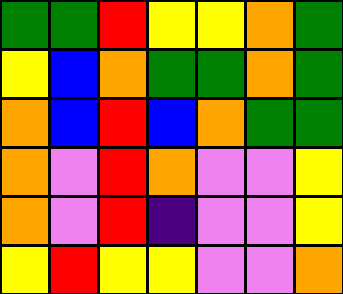[["green", "green", "red", "yellow", "yellow", "orange", "green"], ["yellow", "blue", "orange", "green", "green", "orange", "green"], ["orange", "blue", "red", "blue", "orange", "green", "green"], ["orange", "violet", "red", "orange", "violet", "violet", "yellow"], ["orange", "violet", "red", "indigo", "violet", "violet", "yellow"], ["yellow", "red", "yellow", "yellow", "violet", "violet", "orange"]]